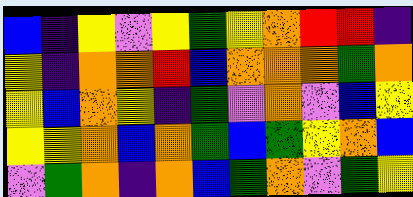[["blue", "indigo", "yellow", "violet", "yellow", "green", "yellow", "orange", "red", "red", "indigo"], ["yellow", "indigo", "orange", "orange", "red", "blue", "orange", "orange", "orange", "green", "orange"], ["yellow", "blue", "orange", "yellow", "indigo", "green", "violet", "orange", "violet", "blue", "yellow"], ["yellow", "yellow", "orange", "blue", "orange", "green", "blue", "green", "yellow", "orange", "blue"], ["violet", "green", "orange", "indigo", "orange", "blue", "green", "orange", "violet", "green", "yellow"]]